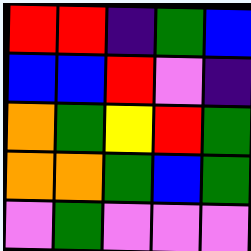[["red", "red", "indigo", "green", "blue"], ["blue", "blue", "red", "violet", "indigo"], ["orange", "green", "yellow", "red", "green"], ["orange", "orange", "green", "blue", "green"], ["violet", "green", "violet", "violet", "violet"]]